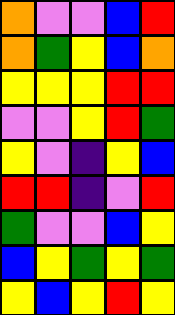[["orange", "violet", "violet", "blue", "red"], ["orange", "green", "yellow", "blue", "orange"], ["yellow", "yellow", "yellow", "red", "red"], ["violet", "violet", "yellow", "red", "green"], ["yellow", "violet", "indigo", "yellow", "blue"], ["red", "red", "indigo", "violet", "red"], ["green", "violet", "violet", "blue", "yellow"], ["blue", "yellow", "green", "yellow", "green"], ["yellow", "blue", "yellow", "red", "yellow"]]